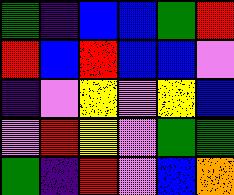[["green", "indigo", "blue", "blue", "green", "red"], ["red", "blue", "red", "blue", "blue", "violet"], ["indigo", "violet", "yellow", "violet", "yellow", "blue"], ["violet", "red", "yellow", "violet", "green", "green"], ["green", "indigo", "red", "violet", "blue", "orange"]]